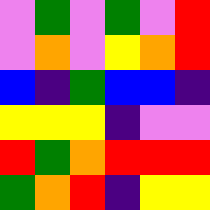[["violet", "green", "violet", "green", "violet", "red"], ["violet", "orange", "violet", "yellow", "orange", "red"], ["blue", "indigo", "green", "blue", "blue", "indigo"], ["yellow", "yellow", "yellow", "indigo", "violet", "violet"], ["red", "green", "orange", "red", "red", "red"], ["green", "orange", "red", "indigo", "yellow", "yellow"]]